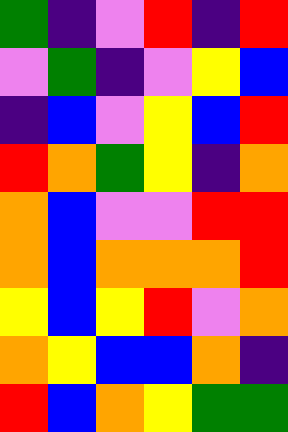[["green", "indigo", "violet", "red", "indigo", "red"], ["violet", "green", "indigo", "violet", "yellow", "blue"], ["indigo", "blue", "violet", "yellow", "blue", "red"], ["red", "orange", "green", "yellow", "indigo", "orange"], ["orange", "blue", "violet", "violet", "red", "red"], ["orange", "blue", "orange", "orange", "orange", "red"], ["yellow", "blue", "yellow", "red", "violet", "orange"], ["orange", "yellow", "blue", "blue", "orange", "indigo"], ["red", "blue", "orange", "yellow", "green", "green"]]